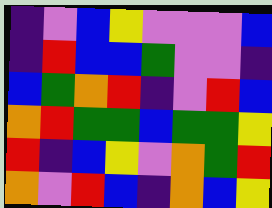[["indigo", "violet", "blue", "yellow", "violet", "violet", "violet", "blue"], ["indigo", "red", "blue", "blue", "green", "violet", "violet", "indigo"], ["blue", "green", "orange", "red", "indigo", "violet", "red", "blue"], ["orange", "red", "green", "green", "blue", "green", "green", "yellow"], ["red", "indigo", "blue", "yellow", "violet", "orange", "green", "red"], ["orange", "violet", "red", "blue", "indigo", "orange", "blue", "yellow"]]